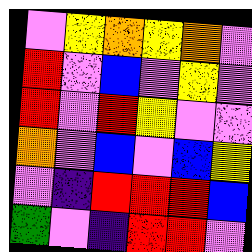[["violet", "yellow", "orange", "yellow", "orange", "violet"], ["red", "violet", "blue", "violet", "yellow", "violet"], ["red", "violet", "red", "yellow", "violet", "violet"], ["orange", "violet", "blue", "violet", "blue", "yellow"], ["violet", "indigo", "red", "red", "red", "blue"], ["green", "violet", "indigo", "red", "red", "violet"]]